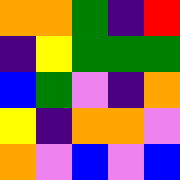[["orange", "orange", "green", "indigo", "red"], ["indigo", "yellow", "green", "green", "green"], ["blue", "green", "violet", "indigo", "orange"], ["yellow", "indigo", "orange", "orange", "violet"], ["orange", "violet", "blue", "violet", "blue"]]